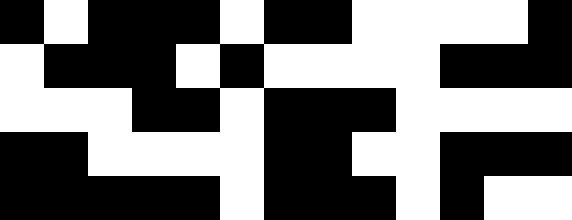[["black", "white", "black", "black", "black", "white", "black", "black", "white", "white", "white", "white", "black"], ["white", "black", "black", "black", "white", "black", "white", "white", "white", "white", "black", "black", "black"], ["white", "white", "white", "black", "black", "white", "black", "black", "black", "white", "white", "white", "white"], ["black", "black", "white", "white", "white", "white", "black", "black", "white", "white", "black", "black", "black"], ["black", "black", "black", "black", "black", "white", "black", "black", "black", "white", "black", "white", "white"]]